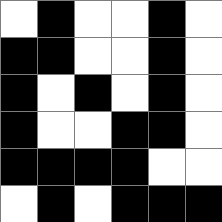[["white", "black", "white", "white", "black", "white"], ["black", "black", "white", "white", "black", "white"], ["black", "white", "black", "white", "black", "white"], ["black", "white", "white", "black", "black", "white"], ["black", "black", "black", "black", "white", "white"], ["white", "black", "white", "black", "black", "black"]]